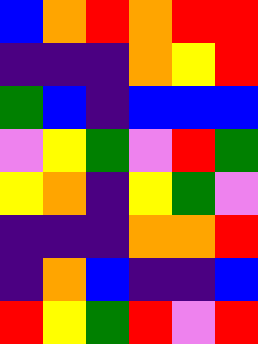[["blue", "orange", "red", "orange", "red", "red"], ["indigo", "indigo", "indigo", "orange", "yellow", "red"], ["green", "blue", "indigo", "blue", "blue", "blue"], ["violet", "yellow", "green", "violet", "red", "green"], ["yellow", "orange", "indigo", "yellow", "green", "violet"], ["indigo", "indigo", "indigo", "orange", "orange", "red"], ["indigo", "orange", "blue", "indigo", "indigo", "blue"], ["red", "yellow", "green", "red", "violet", "red"]]